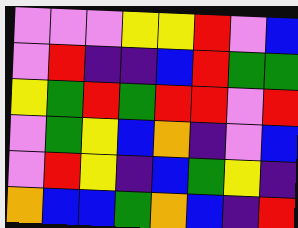[["violet", "violet", "violet", "yellow", "yellow", "red", "violet", "blue"], ["violet", "red", "indigo", "indigo", "blue", "red", "green", "green"], ["yellow", "green", "red", "green", "red", "red", "violet", "red"], ["violet", "green", "yellow", "blue", "orange", "indigo", "violet", "blue"], ["violet", "red", "yellow", "indigo", "blue", "green", "yellow", "indigo"], ["orange", "blue", "blue", "green", "orange", "blue", "indigo", "red"]]